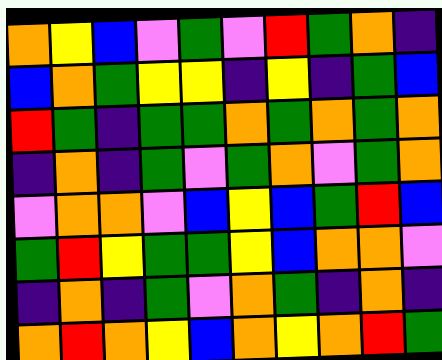[["orange", "yellow", "blue", "violet", "green", "violet", "red", "green", "orange", "indigo"], ["blue", "orange", "green", "yellow", "yellow", "indigo", "yellow", "indigo", "green", "blue"], ["red", "green", "indigo", "green", "green", "orange", "green", "orange", "green", "orange"], ["indigo", "orange", "indigo", "green", "violet", "green", "orange", "violet", "green", "orange"], ["violet", "orange", "orange", "violet", "blue", "yellow", "blue", "green", "red", "blue"], ["green", "red", "yellow", "green", "green", "yellow", "blue", "orange", "orange", "violet"], ["indigo", "orange", "indigo", "green", "violet", "orange", "green", "indigo", "orange", "indigo"], ["orange", "red", "orange", "yellow", "blue", "orange", "yellow", "orange", "red", "green"]]